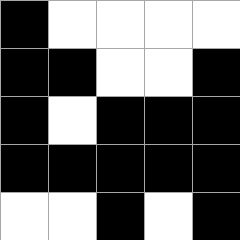[["black", "white", "white", "white", "white"], ["black", "black", "white", "white", "black"], ["black", "white", "black", "black", "black"], ["black", "black", "black", "black", "black"], ["white", "white", "black", "white", "black"]]